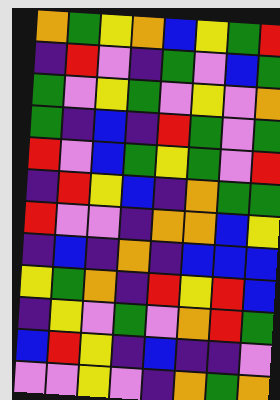[["orange", "green", "yellow", "orange", "blue", "yellow", "green", "red"], ["indigo", "red", "violet", "indigo", "green", "violet", "blue", "green"], ["green", "violet", "yellow", "green", "violet", "yellow", "violet", "orange"], ["green", "indigo", "blue", "indigo", "red", "green", "violet", "green"], ["red", "violet", "blue", "green", "yellow", "green", "violet", "red"], ["indigo", "red", "yellow", "blue", "indigo", "orange", "green", "green"], ["red", "violet", "violet", "indigo", "orange", "orange", "blue", "yellow"], ["indigo", "blue", "indigo", "orange", "indigo", "blue", "blue", "blue"], ["yellow", "green", "orange", "indigo", "red", "yellow", "red", "blue"], ["indigo", "yellow", "violet", "green", "violet", "orange", "red", "green"], ["blue", "red", "yellow", "indigo", "blue", "indigo", "indigo", "violet"], ["violet", "violet", "yellow", "violet", "indigo", "orange", "green", "orange"]]